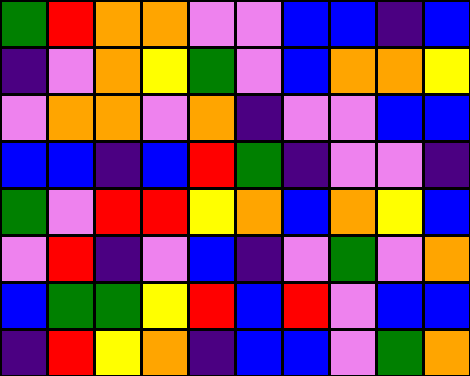[["green", "red", "orange", "orange", "violet", "violet", "blue", "blue", "indigo", "blue"], ["indigo", "violet", "orange", "yellow", "green", "violet", "blue", "orange", "orange", "yellow"], ["violet", "orange", "orange", "violet", "orange", "indigo", "violet", "violet", "blue", "blue"], ["blue", "blue", "indigo", "blue", "red", "green", "indigo", "violet", "violet", "indigo"], ["green", "violet", "red", "red", "yellow", "orange", "blue", "orange", "yellow", "blue"], ["violet", "red", "indigo", "violet", "blue", "indigo", "violet", "green", "violet", "orange"], ["blue", "green", "green", "yellow", "red", "blue", "red", "violet", "blue", "blue"], ["indigo", "red", "yellow", "orange", "indigo", "blue", "blue", "violet", "green", "orange"]]